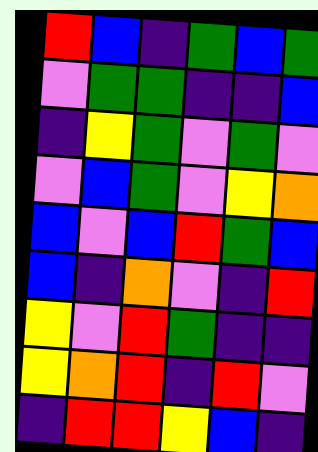[["red", "blue", "indigo", "green", "blue", "green"], ["violet", "green", "green", "indigo", "indigo", "blue"], ["indigo", "yellow", "green", "violet", "green", "violet"], ["violet", "blue", "green", "violet", "yellow", "orange"], ["blue", "violet", "blue", "red", "green", "blue"], ["blue", "indigo", "orange", "violet", "indigo", "red"], ["yellow", "violet", "red", "green", "indigo", "indigo"], ["yellow", "orange", "red", "indigo", "red", "violet"], ["indigo", "red", "red", "yellow", "blue", "indigo"]]